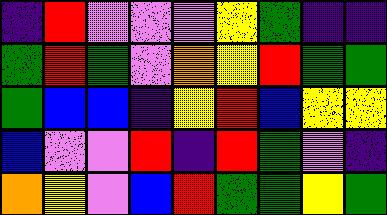[["indigo", "red", "violet", "violet", "violet", "yellow", "green", "indigo", "indigo"], ["green", "red", "green", "violet", "orange", "yellow", "red", "green", "green"], ["green", "blue", "blue", "indigo", "yellow", "red", "blue", "yellow", "yellow"], ["blue", "violet", "violet", "red", "indigo", "red", "green", "violet", "indigo"], ["orange", "yellow", "violet", "blue", "red", "green", "green", "yellow", "green"]]